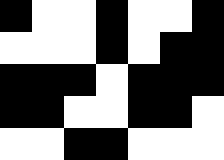[["black", "white", "white", "black", "white", "white", "black"], ["white", "white", "white", "black", "white", "black", "black"], ["black", "black", "black", "white", "black", "black", "black"], ["black", "black", "white", "white", "black", "black", "white"], ["white", "white", "black", "black", "white", "white", "white"]]